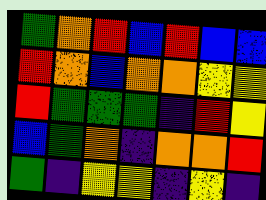[["green", "orange", "red", "blue", "red", "blue", "blue"], ["red", "orange", "blue", "orange", "orange", "yellow", "yellow"], ["red", "green", "green", "green", "indigo", "red", "yellow"], ["blue", "green", "orange", "indigo", "orange", "orange", "red"], ["green", "indigo", "yellow", "yellow", "indigo", "yellow", "indigo"]]